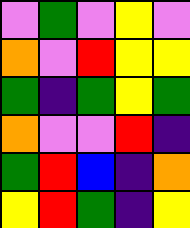[["violet", "green", "violet", "yellow", "violet"], ["orange", "violet", "red", "yellow", "yellow"], ["green", "indigo", "green", "yellow", "green"], ["orange", "violet", "violet", "red", "indigo"], ["green", "red", "blue", "indigo", "orange"], ["yellow", "red", "green", "indigo", "yellow"]]